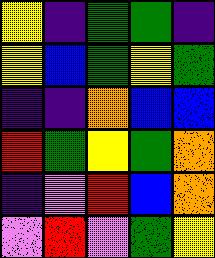[["yellow", "indigo", "green", "green", "indigo"], ["yellow", "blue", "green", "yellow", "green"], ["indigo", "indigo", "orange", "blue", "blue"], ["red", "green", "yellow", "green", "orange"], ["indigo", "violet", "red", "blue", "orange"], ["violet", "red", "violet", "green", "yellow"]]